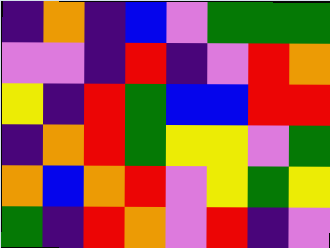[["indigo", "orange", "indigo", "blue", "violet", "green", "green", "green"], ["violet", "violet", "indigo", "red", "indigo", "violet", "red", "orange"], ["yellow", "indigo", "red", "green", "blue", "blue", "red", "red"], ["indigo", "orange", "red", "green", "yellow", "yellow", "violet", "green"], ["orange", "blue", "orange", "red", "violet", "yellow", "green", "yellow"], ["green", "indigo", "red", "orange", "violet", "red", "indigo", "violet"]]